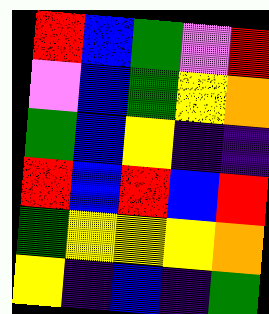[["red", "blue", "green", "violet", "red"], ["violet", "blue", "green", "yellow", "orange"], ["green", "blue", "yellow", "indigo", "indigo"], ["red", "blue", "red", "blue", "red"], ["green", "yellow", "yellow", "yellow", "orange"], ["yellow", "indigo", "blue", "indigo", "green"]]